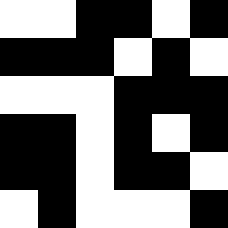[["white", "white", "black", "black", "white", "black"], ["black", "black", "black", "white", "black", "white"], ["white", "white", "white", "black", "black", "black"], ["black", "black", "white", "black", "white", "black"], ["black", "black", "white", "black", "black", "white"], ["white", "black", "white", "white", "white", "black"]]